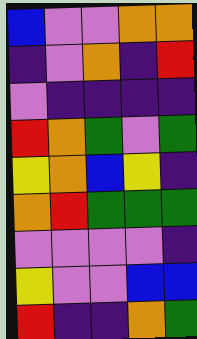[["blue", "violet", "violet", "orange", "orange"], ["indigo", "violet", "orange", "indigo", "red"], ["violet", "indigo", "indigo", "indigo", "indigo"], ["red", "orange", "green", "violet", "green"], ["yellow", "orange", "blue", "yellow", "indigo"], ["orange", "red", "green", "green", "green"], ["violet", "violet", "violet", "violet", "indigo"], ["yellow", "violet", "violet", "blue", "blue"], ["red", "indigo", "indigo", "orange", "green"]]